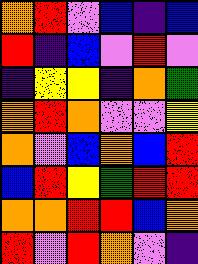[["orange", "red", "violet", "blue", "indigo", "blue"], ["red", "indigo", "blue", "violet", "red", "violet"], ["indigo", "yellow", "yellow", "indigo", "orange", "green"], ["orange", "red", "orange", "violet", "violet", "yellow"], ["orange", "violet", "blue", "orange", "blue", "red"], ["blue", "red", "yellow", "green", "red", "red"], ["orange", "orange", "red", "red", "blue", "orange"], ["red", "violet", "red", "orange", "violet", "indigo"]]